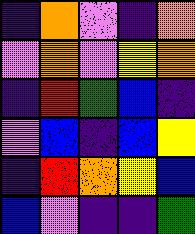[["indigo", "orange", "violet", "indigo", "orange"], ["violet", "orange", "violet", "yellow", "orange"], ["indigo", "red", "green", "blue", "indigo"], ["violet", "blue", "indigo", "blue", "yellow"], ["indigo", "red", "orange", "yellow", "blue"], ["blue", "violet", "indigo", "indigo", "green"]]